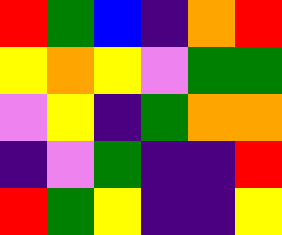[["red", "green", "blue", "indigo", "orange", "red"], ["yellow", "orange", "yellow", "violet", "green", "green"], ["violet", "yellow", "indigo", "green", "orange", "orange"], ["indigo", "violet", "green", "indigo", "indigo", "red"], ["red", "green", "yellow", "indigo", "indigo", "yellow"]]